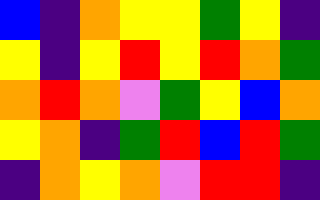[["blue", "indigo", "orange", "yellow", "yellow", "green", "yellow", "indigo"], ["yellow", "indigo", "yellow", "red", "yellow", "red", "orange", "green"], ["orange", "red", "orange", "violet", "green", "yellow", "blue", "orange"], ["yellow", "orange", "indigo", "green", "red", "blue", "red", "green"], ["indigo", "orange", "yellow", "orange", "violet", "red", "red", "indigo"]]